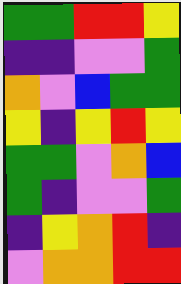[["green", "green", "red", "red", "yellow"], ["indigo", "indigo", "violet", "violet", "green"], ["orange", "violet", "blue", "green", "green"], ["yellow", "indigo", "yellow", "red", "yellow"], ["green", "green", "violet", "orange", "blue"], ["green", "indigo", "violet", "violet", "green"], ["indigo", "yellow", "orange", "red", "indigo"], ["violet", "orange", "orange", "red", "red"]]